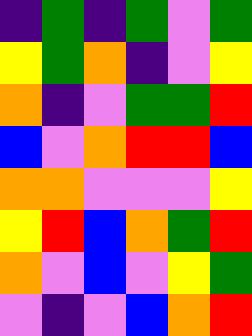[["indigo", "green", "indigo", "green", "violet", "green"], ["yellow", "green", "orange", "indigo", "violet", "yellow"], ["orange", "indigo", "violet", "green", "green", "red"], ["blue", "violet", "orange", "red", "red", "blue"], ["orange", "orange", "violet", "violet", "violet", "yellow"], ["yellow", "red", "blue", "orange", "green", "red"], ["orange", "violet", "blue", "violet", "yellow", "green"], ["violet", "indigo", "violet", "blue", "orange", "red"]]